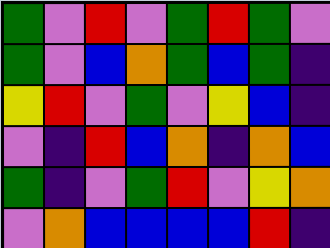[["green", "violet", "red", "violet", "green", "red", "green", "violet"], ["green", "violet", "blue", "orange", "green", "blue", "green", "indigo"], ["yellow", "red", "violet", "green", "violet", "yellow", "blue", "indigo"], ["violet", "indigo", "red", "blue", "orange", "indigo", "orange", "blue"], ["green", "indigo", "violet", "green", "red", "violet", "yellow", "orange"], ["violet", "orange", "blue", "blue", "blue", "blue", "red", "indigo"]]